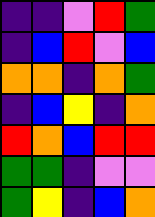[["indigo", "indigo", "violet", "red", "green"], ["indigo", "blue", "red", "violet", "blue"], ["orange", "orange", "indigo", "orange", "green"], ["indigo", "blue", "yellow", "indigo", "orange"], ["red", "orange", "blue", "red", "red"], ["green", "green", "indigo", "violet", "violet"], ["green", "yellow", "indigo", "blue", "orange"]]